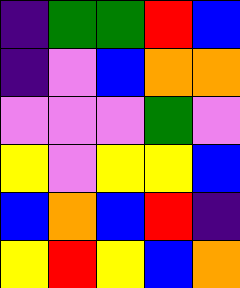[["indigo", "green", "green", "red", "blue"], ["indigo", "violet", "blue", "orange", "orange"], ["violet", "violet", "violet", "green", "violet"], ["yellow", "violet", "yellow", "yellow", "blue"], ["blue", "orange", "blue", "red", "indigo"], ["yellow", "red", "yellow", "blue", "orange"]]